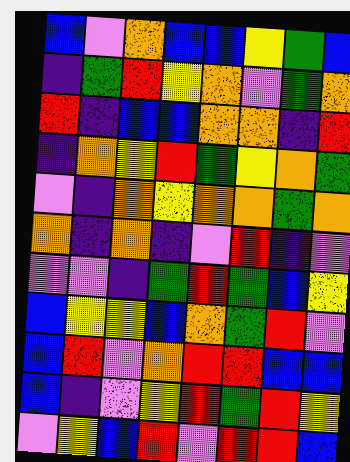[["blue", "violet", "orange", "blue", "blue", "yellow", "green", "blue"], ["indigo", "green", "red", "yellow", "orange", "violet", "green", "orange"], ["red", "indigo", "blue", "blue", "orange", "orange", "indigo", "red"], ["indigo", "orange", "yellow", "red", "green", "yellow", "orange", "green"], ["violet", "indigo", "orange", "yellow", "orange", "orange", "green", "orange"], ["orange", "indigo", "orange", "indigo", "violet", "red", "indigo", "violet"], ["violet", "violet", "indigo", "green", "red", "green", "blue", "yellow"], ["blue", "yellow", "yellow", "blue", "orange", "green", "red", "violet"], ["blue", "red", "violet", "orange", "red", "red", "blue", "blue"], ["blue", "indigo", "violet", "yellow", "red", "green", "red", "yellow"], ["violet", "yellow", "blue", "red", "violet", "red", "red", "blue"]]